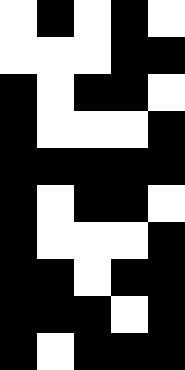[["white", "black", "white", "black", "white"], ["white", "white", "white", "black", "black"], ["black", "white", "black", "black", "white"], ["black", "white", "white", "white", "black"], ["black", "black", "black", "black", "black"], ["black", "white", "black", "black", "white"], ["black", "white", "white", "white", "black"], ["black", "black", "white", "black", "black"], ["black", "black", "black", "white", "black"], ["black", "white", "black", "black", "black"]]